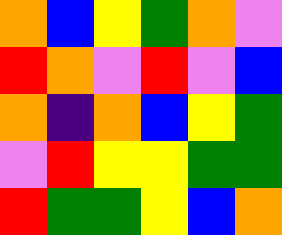[["orange", "blue", "yellow", "green", "orange", "violet"], ["red", "orange", "violet", "red", "violet", "blue"], ["orange", "indigo", "orange", "blue", "yellow", "green"], ["violet", "red", "yellow", "yellow", "green", "green"], ["red", "green", "green", "yellow", "blue", "orange"]]